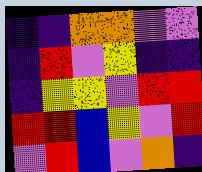[["indigo", "indigo", "orange", "orange", "violet", "violet"], ["indigo", "red", "violet", "yellow", "indigo", "indigo"], ["indigo", "yellow", "yellow", "violet", "red", "red"], ["red", "red", "blue", "yellow", "violet", "red"], ["violet", "red", "blue", "violet", "orange", "indigo"]]